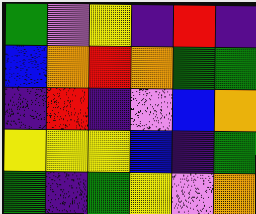[["green", "violet", "yellow", "indigo", "red", "indigo"], ["blue", "orange", "red", "orange", "green", "green"], ["indigo", "red", "indigo", "violet", "blue", "orange"], ["yellow", "yellow", "yellow", "blue", "indigo", "green"], ["green", "indigo", "green", "yellow", "violet", "orange"]]